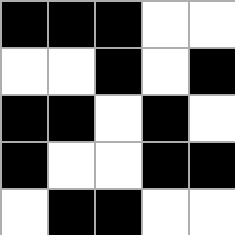[["black", "black", "black", "white", "white"], ["white", "white", "black", "white", "black"], ["black", "black", "white", "black", "white"], ["black", "white", "white", "black", "black"], ["white", "black", "black", "white", "white"]]